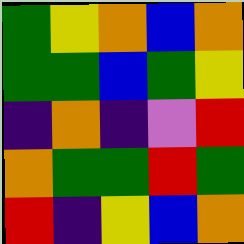[["green", "yellow", "orange", "blue", "orange"], ["green", "green", "blue", "green", "yellow"], ["indigo", "orange", "indigo", "violet", "red"], ["orange", "green", "green", "red", "green"], ["red", "indigo", "yellow", "blue", "orange"]]